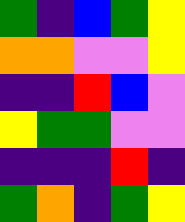[["green", "indigo", "blue", "green", "yellow"], ["orange", "orange", "violet", "violet", "yellow"], ["indigo", "indigo", "red", "blue", "violet"], ["yellow", "green", "green", "violet", "violet"], ["indigo", "indigo", "indigo", "red", "indigo"], ["green", "orange", "indigo", "green", "yellow"]]